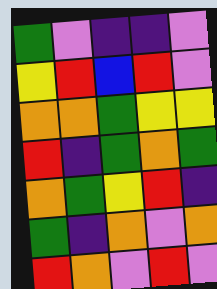[["green", "violet", "indigo", "indigo", "violet"], ["yellow", "red", "blue", "red", "violet"], ["orange", "orange", "green", "yellow", "yellow"], ["red", "indigo", "green", "orange", "green"], ["orange", "green", "yellow", "red", "indigo"], ["green", "indigo", "orange", "violet", "orange"], ["red", "orange", "violet", "red", "violet"]]